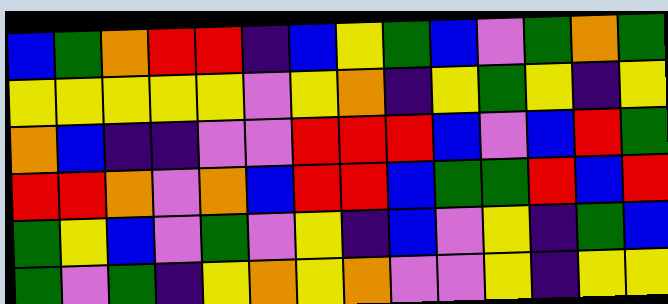[["blue", "green", "orange", "red", "red", "indigo", "blue", "yellow", "green", "blue", "violet", "green", "orange", "green"], ["yellow", "yellow", "yellow", "yellow", "yellow", "violet", "yellow", "orange", "indigo", "yellow", "green", "yellow", "indigo", "yellow"], ["orange", "blue", "indigo", "indigo", "violet", "violet", "red", "red", "red", "blue", "violet", "blue", "red", "green"], ["red", "red", "orange", "violet", "orange", "blue", "red", "red", "blue", "green", "green", "red", "blue", "red"], ["green", "yellow", "blue", "violet", "green", "violet", "yellow", "indigo", "blue", "violet", "yellow", "indigo", "green", "blue"], ["green", "violet", "green", "indigo", "yellow", "orange", "yellow", "orange", "violet", "violet", "yellow", "indigo", "yellow", "yellow"]]